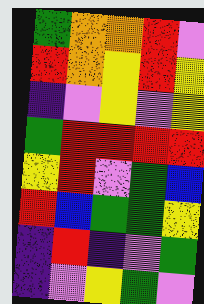[["green", "orange", "orange", "red", "violet"], ["red", "orange", "yellow", "red", "yellow"], ["indigo", "violet", "yellow", "violet", "yellow"], ["green", "red", "red", "red", "red"], ["yellow", "red", "violet", "green", "blue"], ["red", "blue", "green", "green", "yellow"], ["indigo", "red", "indigo", "violet", "green"], ["indigo", "violet", "yellow", "green", "violet"]]